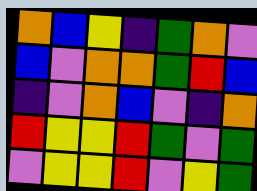[["orange", "blue", "yellow", "indigo", "green", "orange", "violet"], ["blue", "violet", "orange", "orange", "green", "red", "blue"], ["indigo", "violet", "orange", "blue", "violet", "indigo", "orange"], ["red", "yellow", "yellow", "red", "green", "violet", "green"], ["violet", "yellow", "yellow", "red", "violet", "yellow", "green"]]